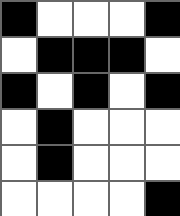[["black", "white", "white", "white", "black"], ["white", "black", "black", "black", "white"], ["black", "white", "black", "white", "black"], ["white", "black", "white", "white", "white"], ["white", "black", "white", "white", "white"], ["white", "white", "white", "white", "black"]]